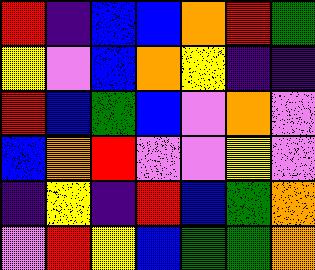[["red", "indigo", "blue", "blue", "orange", "red", "green"], ["yellow", "violet", "blue", "orange", "yellow", "indigo", "indigo"], ["red", "blue", "green", "blue", "violet", "orange", "violet"], ["blue", "orange", "red", "violet", "violet", "yellow", "violet"], ["indigo", "yellow", "indigo", "red", "blue", "green", "orange"], ["violet", "red", "yellow", "blue", "green", "green", "orange"]]